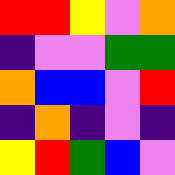[["red", "red", "yellow", "violet", "orange"], ["indigo", "violet", "violet", "green", "green"], ["orange", "blue", "blue", "violet", "red"], ["indigo", "orange", "indigo", "violet", "indigo"], ["yellow", "red", "green", "blue", "violet"]]